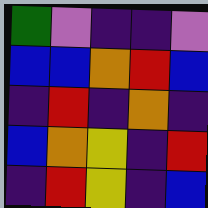[["green", "violet", "indigo", "indigo", "violet"], ["blue", "blue", "orange", "red", "blue"], ["indigo", "red", "indigo", "orange", "indigo"], ["blue", "orange", "yellow", "indigo", "red"], ["indigo", "red", "yellow", "indigo", "blue"]]